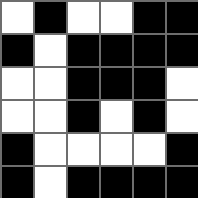[["white", "black", "white", "white", "black", "black"], ["black", "white", "black", "black", "black", "black"], ["white", "white", "black", "black", "black", "white"], ["white", "white", "black", "white", "black", "white"], ["black", "white", "white", "white", "white", "black"], ["black", "white", "black", "black", "black", "black"]]